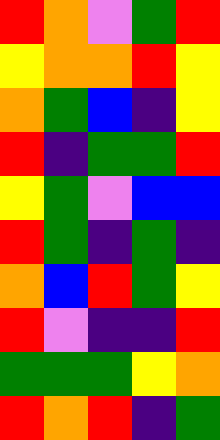[["red", "orange", "violet", "green", "red"], ["yellow", "orange", "orange", "red", "yellow"], ["orange", "green", "blue", "indigo", "yellow"], ["red", "indigo", "green", "green", "red"], ["yellow", "green", "violet", "blue", "blue"], ["red", "green", "indigo", "green", "indigo"], ["orange", "blue", "red", "green", "yellow"], ["red", "violet", "indigo", "indigo", "red"], ["green", "green", "green", "yellow", "orange"], ["red", "orange", "red", "indigo", "green"]]